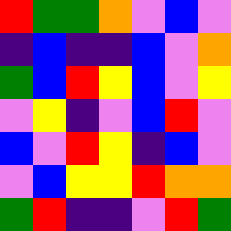[["red", "green", "green", "orange", "violet", "blue", "violet"], ["indigo", "blue", "indigo", "indigo", "blue", "violet", "orange"], ["green", "blue", "red", "yellow", "blue", "violet", "yellow"], ["violet", "yellow", "indigo", "violet", "blue", "red", "violet"], ["blue", "violet", "red", "yellow", "indigo", "blue", "violet"], ["violet", "blue", "yellow", "yellow", "red", "orange", "orange"], ["green", "red", "indigo", "indigo", "violet", "red", "green"]]